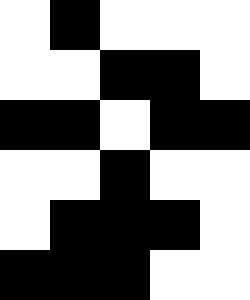[["white", "black", "white", "white", "white"], ["white", "white", "black", "black", "white"], ["black", "black", "white", "black", "black"], ["white", "white", "black", "white", "white"], ["white", "black", "black", "black", "white"], ["black", "black", "black", "white", "white"]]